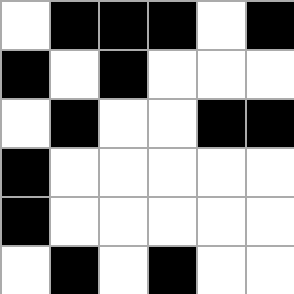[["white", "black", "black", "black", "white", "black"], ["black", "white", "black", "white", "white", "white"], ["white", "black", "white", "white", "black", "black"], ["black", "white", "white", "white", "white", "white"], ["black", "white", "white", "white", "white", "white"], ["white", "black", "white", "black", "white", "white"]]